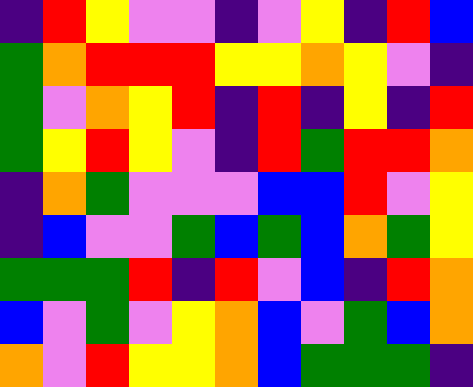[["indigo", "red", "yellow", "violet", "violet", "indigo", "violet", "yellow", "indigo", "red", "blue"], ["green", "orange", "red", "red", "red", "yellow", "yellow", "orange", "yellow", "violet", "indigo"], ["green", "violet", "orange", "yellow", "red", "indigo", "red", "indigo", "yellow", "indigo", "red"], ["green", "yellow", "red", "yellow", "violet", "indigo", "red", "green", "red", "red", "orange"], ["indigo", "orange", "green", "violet", "violet", "violet", "blue", "blue", "red", "violet", "yellow"], ["indigo", "blue", "violet", "violet", "green", "blue", "green", "blue", "orange", "green", "yellow"], ["green", "green", "green", "red", "indigo", "red", "violet", "blue", "indigo", "red", "orange"], ["blue", "violet", "green", "violet", "yellow", "orange", "blue", "violet", "green", "blue", "orange"], ["orange", "violet", "red", "yellow", "yellow", "orange", "blue", "green", "green", "green", "indigo"]]